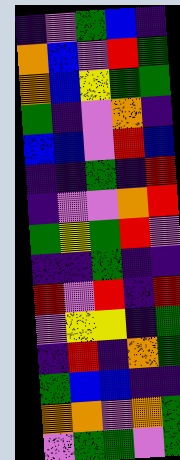[["indigo", "violet", "green", "blue", "indigo"], ["orange", "blue", "violet", "red", "green"], ["orange", "blue", "yellow", "green", "green"], ["green", "indigo", "violet", "orange", "indigo"], ["blue", "blue", "violet", "red", "blue"], ["indigo", "indigo", "green", "indigo", "red"], ["indigo", "violet", "violet", "orange", "red"], ["green", "yellow", "green", "red", "violet"], ["indigo", "indigo", "green", "indigo", "indigo"], ["red", "violet", "red", "indigo", "red"], ["violet", "yellow", "yellow", "indigo", "green"], ["indigo", "red", "indigo", "orange", "green"], ["green", "blue", "blue", "indigo", "indigo"], ["orange", "orange", "violet", "orange", "green"], ["violet", "green", "green", "violet", "green"]]